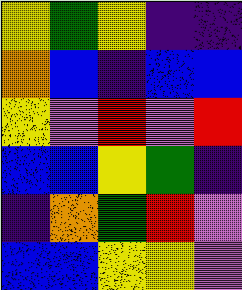[["yellow", "green", "yellow", "indigo", "indigo"], ["orange", "blue", "indigo", "blue", "blue"], ["yellow", "violet", "red", "violet", "red"], ["blue", "blue", "yellow", "green", "indigo"], ["indigo", "orange", "green", "red", "violet"], ["blue", "blue", "yellow", "yellow", "violet"]]